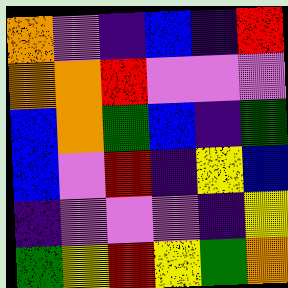[["orange", "violet", "indigo", "blue", "indigo", "red"], ["orange", "orange", "red", "violet", "violet", "violet"], ["blue", "orange", "green", "blue", "indigo", "green"], ["blue", "violet", "red", "indigo", "yellow", "blue"], ["indigo", "violet", "violet", "violet", "indigo", "yellow"], ["green", "yellow", "red", "yellow", "green", "orange"]]